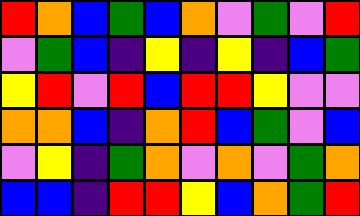[["red", "orange", "blue", "green", "blue", "orange", "violet", "green", "violet", "red"], ["violet", "green", "blue", "indigo", "yellow", "indigo", "yellow", "indigo", "blue", "green"], ["yellow", "red", "violet", "red", "blue", "red", "red", "yellow", "violet", "violet"], ["orange", "orange", "blue", "indigo", "orange", "red", "blue", "green", "violet", "blue"], ["violet", "yellow", "indigo", "green", "orange", "violet", "orange", "violet", "green", "orange"], ["blue", "blue", "indigo", "red", "red", "yellow", "blue", "orange", "green", "red"]]